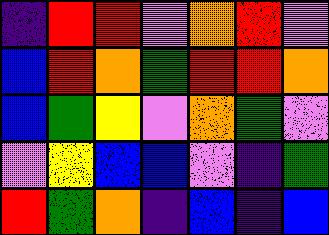[["indigo", "red", "red", "violet", "orange", "red", "violet"], ["blue", "red", "orange", "green", "red", "red", "orange"], ["blue", "green", "yellow", "violet", "orange", "green", "violet"], ["violet", "yellow", "blue", "blue", "violet", "indigo", "green"], ["red", "green", "orange", "indigo", "blue", "indigo", "blue"]]